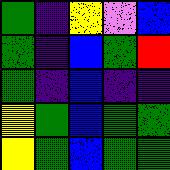[["green", "indigo", "yellow", "violet", "blue"], ["green", "indigo", "blue", "green", "red"], ["green", "indigo", "blue", "indigo", "indigo"], ["yellow", "green", "blue", "green", "green"], ["yellow", "green", "blue", "green", "green"]]